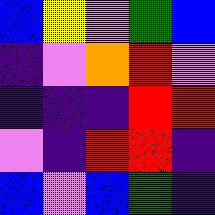[["blue", "yellow", "violet", "green", "blue"], ["indigo", "violet", "orange", "red", "violet"], ["indigo", "indigo", "indigo", "red", "red"], ["violet", "indigo", "red", "red", "indigo"], ["blue", "violet", "blue", "green", "indigo"]]